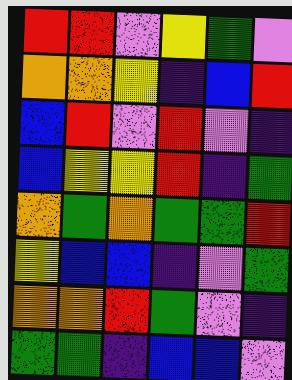[["red", "red", "violet", "yellow", "green", "violet"], ["orange", "orange", "yellow", "indigo", "blue", "red"], ["blue", "red", "violet", "red", "violet", "indigo"], ["blue", "yellow", "yellow", "red", "indigo", "green"], ["orange", "green", "orange", "green", "green", "red"], ["yellow", "blue", "blue", "indigo", "violet", "green"], ["orange", "orange", "red", "green", "violet", "indigo"], ["green", "green", "indigo", "blue", "blue", "violet"]]